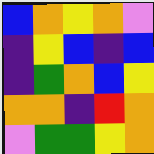[["blue", "orange", "yellow", "orange", "violet"], ["indigo", "yellow", "blue", "indigo", "blue"], ["indigo", "green", "orange", "blue", "yellow"], ["orange", "orange", "indigo", "red", "orange"], ["violet", "green", "green", "yellow", "orange"]]